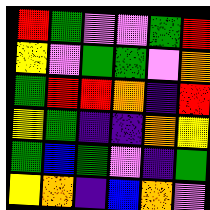[["red", "green", "violet", "violet", "green", "red"], ["yellow", "violet", "green", "green", "violet", "orange"], ["green", "red", "red", "orange", "indigo", "red"], ["yellow", "green", "indigo", "indigo", "orange", "yellow"], ["green", "blue", "green", "violet", "indigo", "green"], ["yellow", "orange", "indigo", "blue", "orange", "violet"]]